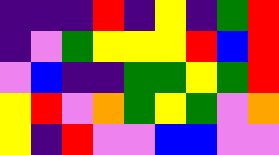[["indigo", "indigo", "indigo", "red", "indigo", "yellow", "indigo", "green", "red"], ["indigo", "violet", "green", "yellow", "yellow", "yellow", "red", "blue", "red"], ["violet", "blue", "indigo", "indigo", "green", "green", "yellow", "green", "red"], ["yellow", "red", "violet", "orange", "green", "yellow", "green", "violet", "orange"], ["yellow", "indigo", "red", "violet", "violet", "blue", "blue", "violet", "violet"]]